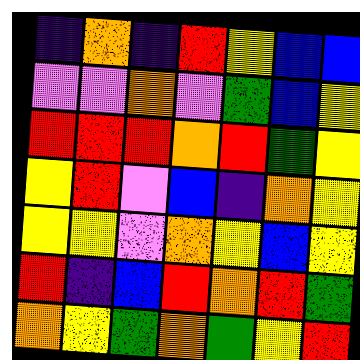[["indigo", "orange", "indigo", "red", "yellow", "blue", "blue"], ["violet", "violet", "orange", "violet", "green", "blue", "yellow"], ["red", "red", "red", "orange", "red", "green", "yellow"], ["yellow", "red", "violet", "blue", "indigo", "orange", "yellow"], ["yellow", "yellow", "violet", "orange", "yellow", "blue", "yellow"], ["red", "indigo", "blue", "red", "orange", "red", "green"], ["orange", "yellow", "green", "orange", "green", "yellow", "red"]]